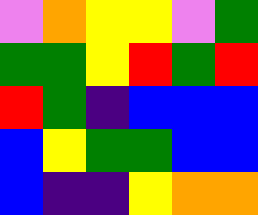[["violet", "orange", "yellow", "yellow", "violet", "green"], ["green", "green", "yellow", "red", "green", "red"], ["red", "green", "indigo", "blue", "blue", "blue"], ["blue", "yellow", "green", "green", "blue", "blue"], ["blue", "indigo", "indigo", "yellow", "orange", "orange"]]